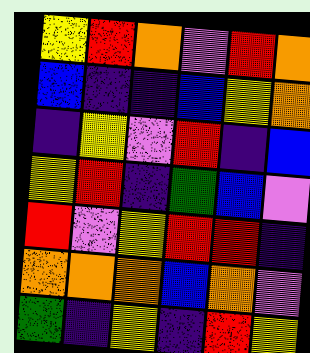[["yellow", "red", "orange", "violet", "red", "orange"], ["blue", "indigo", "indigo", "blue", "yellow", "orange"], ["indigo", "yellow", "violet", "red", "indigo", "blue"], ["yellow", "red", "indigo", "green", "blue", "violet"], ["red", "violet", "yellow", "red", "red", "indigo"], ["orange", "orange", "orange", "blue", "orange", "violet"], ["green", "indigo", "yellow", "indigo", "red", "yellow"]]